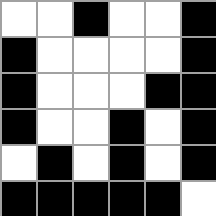[["white", "white", "black", "white", "white", "black"], ["black", "white", "white", "white", "white", "black"], ["black", "white", "white", "white", "black", "black"], ["black", "white", "white", "black", "white", "black"], ["white", "black", "white", "black", "white", "black"], ["black", "black", "black", "black", "black", "white"]]